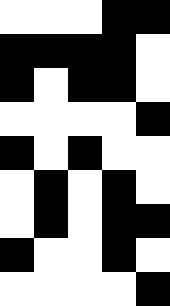[["white", "white", "white", "black", "black"], ["black", "black", "black", "black", "white"], ["black", "white", "black", "black", "white"], ["white", "white", "white", "white", "black"], ["black", "white", "black", "white", "white"], ["white", "black", "white", "black", "white"], ["white", "black", "white", "black", "black"], ["black", "white", "white", "black", "white"], ["white", "white", "white", "white", "black"]]